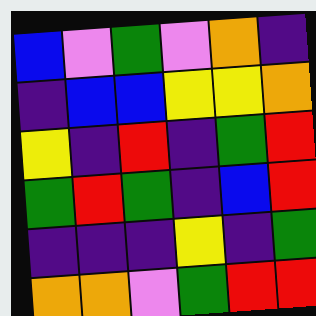[["blue", "violet", "green", "violet", "orange", "indigo"], ["indigo", "blue", "blue", "yellow", "yellow", "orange"], ["yellow", "indigo", "red", "indigo", "green", "red"], ["green", "red", "green", "indigo", "blue", "red"], ["indigo", "indigo", "indigo", "yellow", "indigo", "green"], ["orange", "orange", "violet", "green", "red", "red"]]